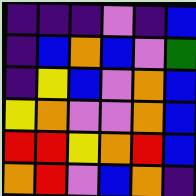[["indigo", "indigo", "indigo", "violet", "indigo", "blue"], ["indigo", "blue", "orange", "blue", "violet", "green"], ["indigo", "yellow", "blue", "violet", "orange", "blue"], ["yellow", "orange", "violet", "violet", "orange", "blue"], ["red", "red", "yellow", "orange", "red", "blue"], ["orange", "red", "violet", "blue", "orange", "indigo"]]